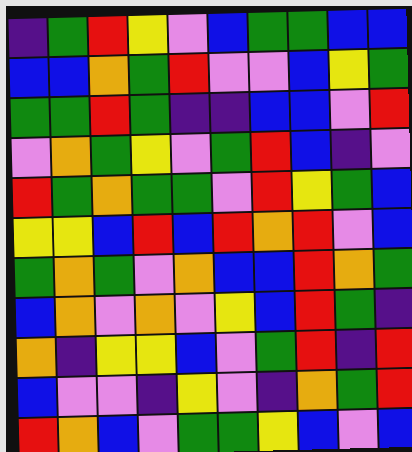[["indigo", "green", "red", "yellow", "violet", "blue", "green", "green", "blue", "blue"], ["blue", "blue", "orange", "green", "red", "violet", "violet", "blue", "yellow", "green"], ["green", "green", "red", "green", "indigo", "indigo", "blue", "blue", "violet", "red"], ["violet", "orange", "green", "yellow", "violet", "green", "red", "blue", "indigo", "violet"], ["red", "green", "orange", "green", "green", "violet", "red", "yellow", "green", "blue"], ["yellow", "yellow", "blue", "red", "blue", "red", "orange", "red", "violet", "blue"], ["green", "orange", "green", "violet", "orange", "blue", "blue", "red", "orange", "green"], ["blue", "orange", "violet", "orange", "violet", "yellow", "blue", "red", "green", "indigo"], ["orange", "indigo", "yellow", "yellow", "blue", "violet", "green", "red", "indigo", "red"], ["blue", "violet", "violet", "indigo", "yellow", "violet", "indigo", "orange", "green", "red"], ["red", "orange", "blue", "violet", "green", "green", "yellow", "blue", "violet", "blue"]]